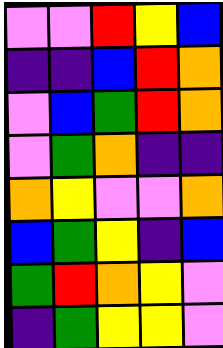[["violet", "violet", "red", "yellow", "blue"], ["indigo", "indigo", "blue", "red", "orange"], ["violet", "blue", "green", "red", "orange"], ["violet", "green", "orange", "indigo", "indigo"], ["orange", "yellow", "violet", "violet", "orange"], ["blue", "green", "yellow", "indigo", "blue"], ["green", "red", "orange", "yellow", "violet"], ["indigo", "green", "yellow", "yellow", "violet"]]